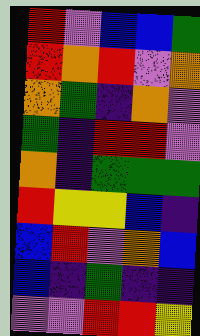[["red", "violet", "blue", "blue", "green"], ["red", "orange", "red", "violet", "orange"], ["orange", "green", "indigo", "orange", "violet"], ["green", "indigo", "red", "red", "violet"], ["orange", "indigo", "green", "green", "green"], ["red", "yellow", "yellow", "blue", "indigo"], ["blue", "red", "violet", "orange", "blue"], ["blue", "indigo", "green", "indigo", "indigo"], ["violet", "violet", "red", "red", "yellow"]]